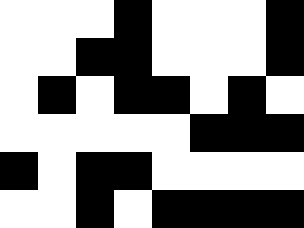[["white", "white", "white", "black", "white", "white", "white", "black"], ["white", "white", "black", "black", "white", "white", "white", "black"], ["white", "black", "white", "black", "black", "white", "black", "white"], ["white", "white", "white", "white", "white", "black", "black", "black"], ["black", "white", "black", "black", "white", "white", "white", "white"], ["white", "white", "black", "white", "black", "black", "black", "black"]]